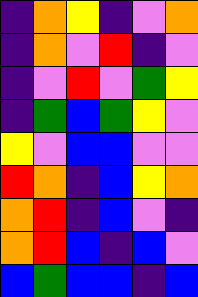[["indigo", "orange", "yellow", "indigo", "violet", "orange"], ["indigo", "orange", "violet", "red", "indigo", "violet"], ["indigo", "violet", "red", "violet", "green", "yellow"], ["indigo", "green", "blue", "green", "yellow", "violet"], ["yellow", "violet", "blue", "blue", "violet", "violet"], ["red", "orange", "indigo", "blue", "yellow", "orange"], ["orange", "red", "indigo", "blue", "violet", "indigo"], ["orange", "red", "blue", "indigo", "blue", "violet"], ["blue", "green", "blue", "blue", "indigo", "blue"]]